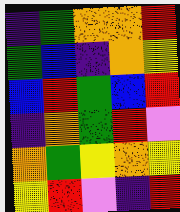[["indigo", "green", "orange", "orange", "red"], ["green", "blue", "indigo", "orange", "yellow"], ["blue", "red", "green", "blue", "red"], ["indigo", "orange", "green", "red", "violet"], ["orange", "green", "yellow", "orange", "yellow"], ["yellow", "red", "violet", "indigo", "red"]]